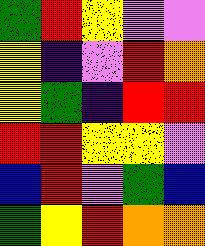[["green", "red", "yellow", "violet", "violet"], ["yellow", "indigo", "violet", "red", "orange"], ["yellow", "green", "indigo", "red", "red"], ["red", "red", "yellow", "yellow", "violet"], ["blue", "red", "violet", "green", "blue"], ["green", "yellow", "red", "orange", "orange"]]